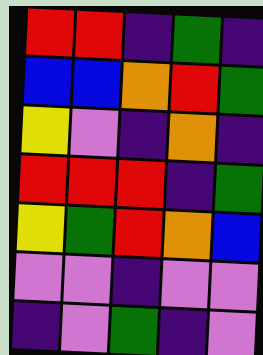[["red", "red", "indigo", "green", "indigo"], ["blue", "blue", "orange", "red", "green"], ["yellow", "violet", "indigo", "orange", "indigo"], ["red", "red", "red", "indigo", "green"], ["yellow", "green", "red", "orange", "blue"], ["violet", "violet", "indigo", "violet", "violet"], ["indigo", "violet", "green", "indigo", "violet"]]